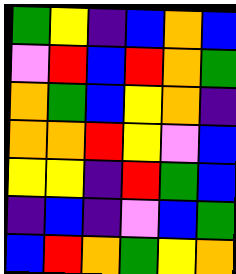[["green", "yellow", "indigo", "blue", "orange", "blue"], ["violet", "red", "blue", "red", "orange", "green"], ["orange", "green", "blue", "yellow", "orange", "indigo"], ["orange", "orange", "red", "yellow", "violet", "blue"], ["yellow", "yellow", "indigo", "red", "green", "blue"], ["indigo", "blue", "indigo", "violet", "blue", "green"], ["blue", "red", "orange", "green", "yellow", "orange"]]